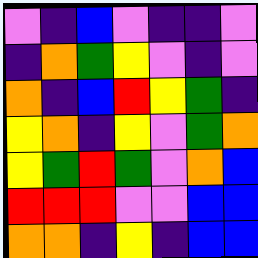[["violet", "indigo", "blue", "violet", "indigo", "indigo", "violet"], ["indigo", "orange", "green", "yellow", "violet", "indigo", "violet"], ["orange", "indigo", "blue", "red", "yellow", "green", "indigo"], ["yellow", "orange", "indigo", "yellow", "violet", "green", "orange"], ["yellow", "green", "red", "green", "violet", "orange", "blue"], ["red", "red", "red", "violet", "violet", "blue", "blue"], ["orange", "orange", "indigo", "yellow", "indigo", "blue", "blue"]]